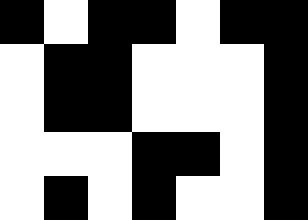[["black", "white", "black", "black", "white", "black", "black"], ["white", "black", "black", "white", "white", "white", "black"], ["white", "black", "black", "white", "white", "white", "black"], ["white", "white", "white", "black", "black", "white", "black"], ["white", "black", "white", "black", "white", "white", "black"]]